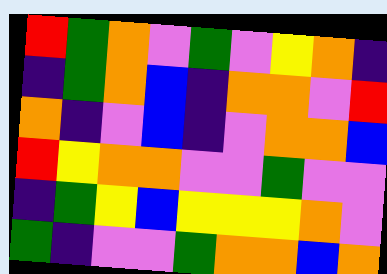[["red", "green", "orange", "violet", "green", "violet", "yellow", "orange", "indigo"], ["indigo", "green", "orange", "blue", "indigo", "orange", "orange", "violet", "red"], ["orange", "indigo", "violet", "blue", "indigo", "violet", "orange", "orange", "blue"], ["red", "yellow", "orange", "orange", "violet", "violet", "green", "violet", "violet"], ["indigo", "green", "yellow", "blue", "yellow", "yellow", "yellow", "orange", "violet"], ["green", "indigo", "violet", "violet", "green", "orange", "orange", "blue", "orange"]]